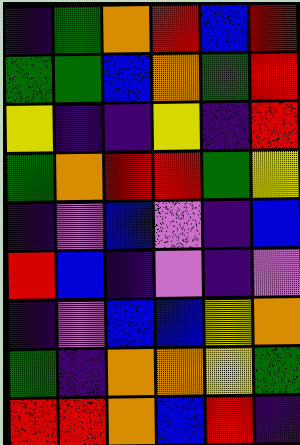[["indigo", "green", "orange", "red", "blue", "red"], ["green", "green", "blue", "orange", "green", "red"], ["yellow", "indigo", "indigo", "yellow", "indigo", "red"], ["green", "orange", "red", "red", "green", "yellow"], ["indigo", "violet", "blue", "violet", "indigo", "blue"], ["red", "blue", "indigo", "violet", "indigo", "violet"], ["indigo", "violet", "blue", "blue", "yellow", "orange"], ["green", "indigo", "orange", "orange", "yellow", "green"], ["red", "red", "orange", "blue", "red", "indigo"]]